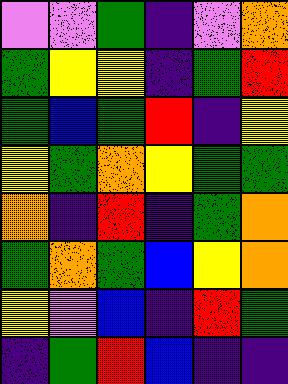[["violet", "violet", "green", "indigo", "violet", "orange"], ["green", "yellow", "yellow", "indigo", "green", "red"], ["green", "blue", "green", "red", "indigo", "yellow"], ["yellow", "green", "orange", "yellow", "green", "green"], ["orange", "indigo", "red", "indigo", "green", "orange"], ["green", "orange", "green", "blue", "yellow", "orange"], ["yellow", "violet", "blue", "indigo", "red", "green"], ["indigo", "green", "red", "blue", "indigo", "indigo"]]